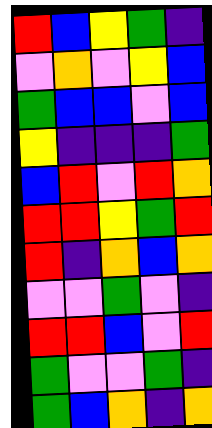[["red", "blue", "yellow", "green", "indigo"], ["violet", "orange", "violet", "yellow", "blue"], ["green", "blue", "blue", "violet", "blue"], ["yellow", "indigo", "indigo", "indigo", "green"], ["blue", "red", "violet", "red", "orange"], ["red", "red", "yellow", "green", "red"], ["red", "indigo", "orange", "blue", "orange"], ["violet", "violet", "green", "violet", "indigo"], ["red", "red", "blue", "violet", "red"], ["green", "violet", "violet", "green", "indigo"], ["green", "blue", "orange", "indigo", "orange"]]